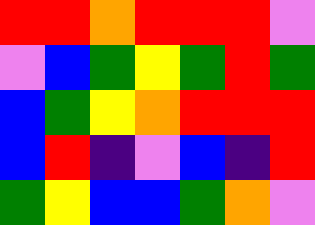[["red", "red", "orange", "red", "red", "red", "violet"], ["violet", "blue", "green", "yellow", "green", "red", "green"], ["blue", "green", "yellow", "orange", "red", "red", "red"], ["blue", "red", "indigo", "violet", "blue", "indigo", "red"], ["green", "yellow", "blue", "blue", "green", "orange", "violet"]]